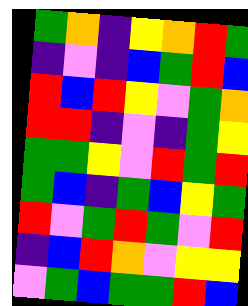[["green", "orange", "indigo", "yellow", "orange", "red", "green"], ["indigo", "violet", "indigo", "blue", "green", "red", "blue"], ["red", "blue", "red", "yellow", "violet", "green", "orange"], ["red", "red", "indigo", "violet", "indigo", "green", "yellow"], ["green", "green", "yellow", "violet", "red", "green", "red"], ["green", "blue", "indigo", "green", "blue", "yellow", "green"], ["red", "violet", "green", "red", "green", "violet", "red"], ["indigo", "blue", "red", "orange", "violet", "yellow", "yellow"], ["violet", "green", "blue", "green", "green", "red", "blue"]]